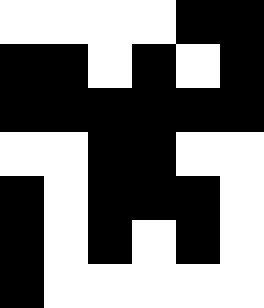[["white", "white", "white", "white", "black", "black"], ["black", "black", "white", "black", "white", "black"], ["black", "black", "black", "black", "black", "black"], ["white", "white", "black", "black", "white", "white"], ["black", "white", "black", "black", "black", "white"], ["black", "white", "black", "white", "black", "white"], ["black", "white", "white", "white", "white", "white"]]